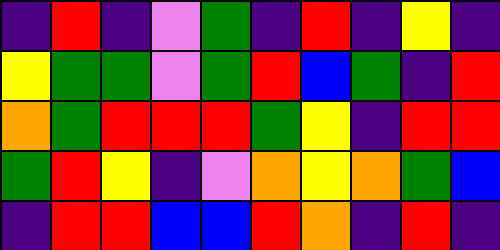[["indigo", "red", "indigo", "violet", "green", "indigo", "red", "indigo", "yellow", "indigo"], ["yellow", "green", "green", "violet", "green", "red", "blue", "green", "indigo", "red"], ["orange", "green", "red", "red", "red", "green", "yellow", "indigo", "red", "red"], ["green", "red", "yellow", "indigo", "violet", "orange", "yellow", "orange", "green", "blue"], ["indigo", "red", "red", "blue", "blue", "red", "orange", "indigo", "red", "indigo"]]